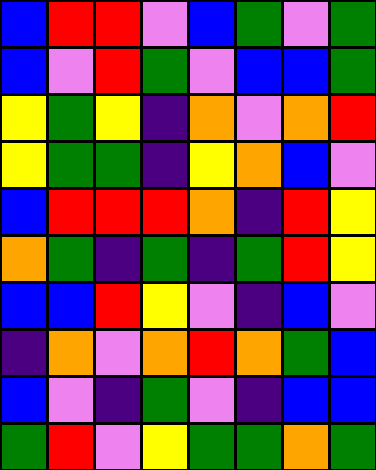[["blue", "red", "red", "violet", "blue", "green", "violet", "green"], ["blue", "violet", "red", "green", "violet", "blue", "blue", "green"], ["yellow", "green", "yellow", "indigo", "orange", "violet", "orange", "red"], ["yellow", "green", "green", "indigo", "yellow", "orange", "blue", "violet"], ["blue", "red", "red", "red", "orange", "indigo", "red", "yellow"], ["orange", "green", "indigo", "green", "indigo", "green", "red", "yellow"], ["blue", "blue", "red", "yellow", "violet", "indigo", "blue", "violet"], ["indigo", "orange", "violet", "orange", "red", "orange", "green", "blue"], ["blue", "violet", "indigo", "green", "violet", "indigo", "blue", "blue"], ["green", "red", "violet", "yellow", "green", "green", "orange", "green"]]